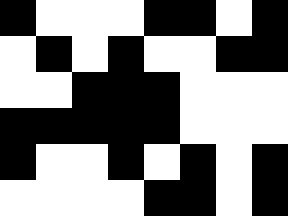[["black", "white", "white", "white", "black", "black", "white", "black"], ["white", "black", "white", "black", "white", "white", "black", "black"], ["white", "white", "black", "black", "black", "white", "white", "white"], ["black", "black", "black", "black", "black", "white", "white", "white"], ["black", "white", "white", "black", "white", "black", "white", "black"], ["white", "white", "white", "white", "black", "black", "white", "black"]]